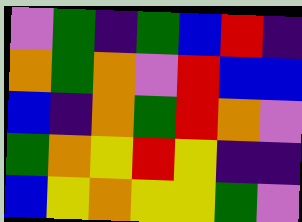[["violet", "green", "indigo", "green", "blue", "red", "indigo"], ["orange", "green", "orange", "violet", "red", "blue", "blue"], ["blue", "indigo", "orange", "green", "red", "orange", "violet"], ["green", "orange", "yellow", "red", "yellow", "indigo", "indigo"], ["blue", "yellow", "orange", "yellow", "yellow", "green", "violet"]]